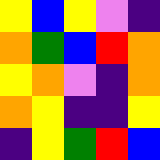[["yellow", "blue", "yellow", "violet", "indigo"], ["orange", "green", "blue", "red", "orange"], ["yellow", "orange", "violet", "indigo", "orange"], ["orange", "yellow", "indigo", "indigo", "yellow"], ["indigo", "yellow", "green", "red", "blue"]]